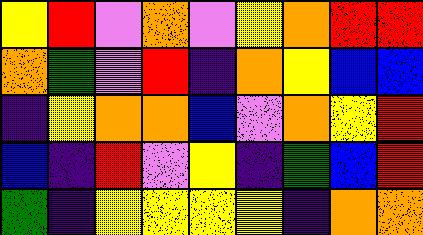[["yellow", "red", "violet", "orange", "violet", "yellow", "orange", "red", "red"], ["orange", "green", "violet", "red", "indigo", "orange", "yellow", "blue", "blue"], ["indigo", "yellow", "orange", "orange", "blue", "violet", "orange", "yellow", "red"], ["blue", "indigo", "red", "violet", "yellow", "indigo", "green", "blue", "red"], ["green", "indigo", "yellow", "yellow", "yellow", "yellow", "indigo", "orange", "orange"]]